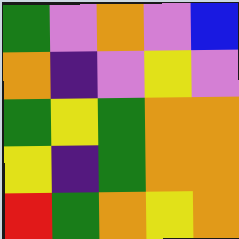[["green", "violet", "orange", "violet", "blue"], ["orange", "indigo", "violet", "yellow", "violet"], ["green", "yellow", "green", "orange", "orange"], ["yellow", "indigo", "green", "orange", "orange"], ["red", "green", "orange", "yellow", "orange"]]